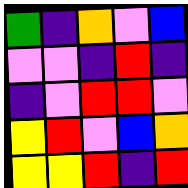[["green", "indigo", "orange", "violet", "blue"], ["violet", "violet", "indigo", "red", "indigo"], ["indigo", "violet", "red", "red", "violet"], ["yellow", "red", "violet", "blue", "orange"], ["yellow", "yellow", "red", "indigo", "red"]]